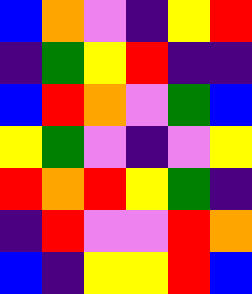[["blue", "orange", "violet", "indigo", "yellow", "red"], ["indigo", "green", "yellow", "red", "indigo", "indigo"], ["blue", "red", "orange", "violet", "green", "blue"], ["yellow", "green", "violet", "indigo", "violet", "yellow"], ["red", "orange", "red", "yellow", "green", "indigo"], ["indigo", "red", "violet", "violet", "red", "orange"], ["blue", "indigo", "yellow", "yellow", "red", "blue"]]